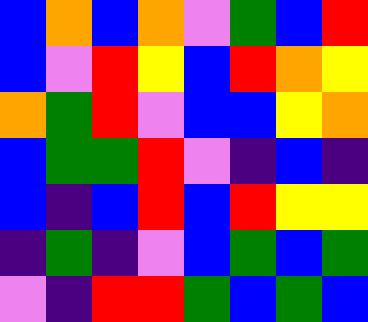[["blue", "orange", "blue", "orange", "violet", "green", "blue", "red"], ["blue", "violet", "red", "yellow", "blue", "red", "orange", "yellow"], ["orange", "green", "red", "violet", "blue", "blue", "yellow", "orange"], ["blue", "green", "green", "red", "violet", "indigo", "blue", "indigo"], ["blue", "indigo", "blue", "red", "blue", "red", "yellow", "yellow"], ["indigo", "green", "indigo", "violet", "blue", "green", "blue", "green"], ["violet", "indigo", "red", "red", "green", "blue", "green", "blue"]]